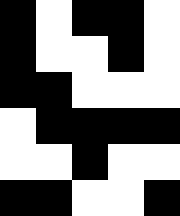[["black", "white", "black", "black", "white"], ["black", "white", "white", "black", "white"], ["black", "black", "white", "white", "white"], ["white", "black", "black", "black", "black"], ["white", "white", "black", "white", "white"], ["black", "black", "white", "white", "black"]]